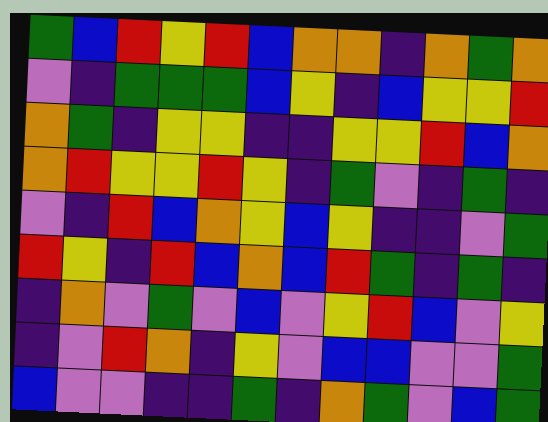[["green", "blue", "red", "yellow", "red", "blue", "orange", "orange", "indigo", "orange", "green", "orange"], ["violet", "indigo", "green", "green", "green", "blue", "yellow", "indigo", "blue", "yellow", "yellow", "red"], ["orange", "green", "indigo", "yellow", "yellow", "indigo", "indigo", "yellow", "yellow", "red", "blue", "orange"], ["orange", "red", "yellow", "yellow", "red", "yellow", "indigo", "green", "violet", "indigo", "green", "indigo"], ["violet", "indigo", "red", "blue", "orange", "yellow", "blue", "yellow", "indigo", "indigo", "violet", "green"], ["red", "yellow", "indigo", "red", "blue", "orange", "blue", "red", "green", "indigo", "green", "indigo"], ["indigo", "orange", "violet", "green", "violet", "blue", "violet", "yellow", "red", "blue", "violet", "yellow"], ["indigo", "violet", "red", "orange", "indigo", "yellow", "violet", "blue", "blue", "violet", "violet", "green"], ["blue", "violet", "violet", "indigo", "indigo", "green", "indigo", "orange", "green", "violet", "blue", "green"]]